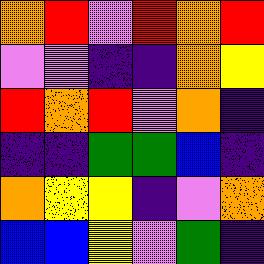[["orange", "red", "violet", "red", "orange", "red"], ["violet", "violet", "indigo", "indigo", "orange", "yellow"], ["red", "orange", "red", "violet", "orange", "indigo"], ["indigo", "indigo", "green", "green", "blue", "indigo"], ["orange", "yellow", "yellow", "indigo", "violet", "orange"], ["blue", "blue", "yellow", "violet", "green", "indigo"]]